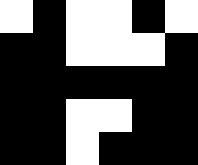[["white", "black", "white", "white", "black", "white"], ["black", "black", "white", "white", "white", "black"], ["black", "black", "black", "black", "black", "black"], ["black", "black", "white", "white", "black", "black"], ["black", "black", "white", "black", "black", "black"]]